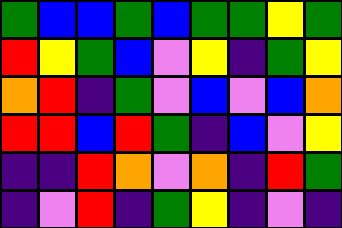[["green", "blue", "blue", "green", "blue", "green", "green", "yellow", "green"], ["red", "yellow", "green", "blue", "violet", "yellow", "indigo", "green", "yellow"], ["orange", "red", "indigo", "green", "violet", "blue", "violet", "blue", "orange"], ["red", "red", "blue", "red", "green", "indigo", "blue", "violet", "yellow"], ["indigo", "indigo", "red", "orange", "violet", "orange", "indigo", "red", "green"], ["indigo", "violet", "red", "indigo", "green", "yellow", "indigo", "violet", "indigo"]]